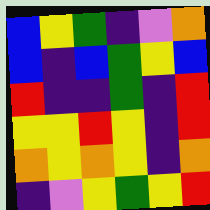[["blue", "yellow", "green", "indigo", "violet", "orange"], ["blue", "indigo", "blue", "green", "yellow", "blue"], ["red", "indigo", "indigo", "green", "indigo", "red"], ["yellow", "yellow", "red", "yellow", "indigo", "red"], ["orange", "yellow", "orange", "yellow", "indigo", "orange"], ["indigo", "violet", "yellow", "green", "yellow", "red"]]